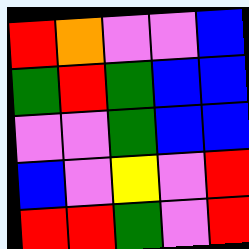[["red", "orange", "violet", "violet", "blue"], ["green", "red", "green", "blue", "blue"], ["violet", "violet", "green", "blue", "blue"], ["blue", "violet", "yellow", "violet", "red"], ["red", "red", "green", "violet", "red"]]